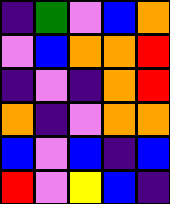[["indigo", "green", "violet", "blue", "orange"], ["violet", "blue", "orange", "orange", "red"], ["indigo", "violet", "indigo", "orange", "red"], ["orange", "indigo", "violet", "orange", "orange"], ["blue", "violet", "blue", "indigo", "blue"], ["red", "violet", "yellow", "blue", "indigo"]]